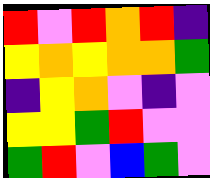[["red", "violet", "red", "orange", "red", "indigo"], ["yellow", "orange", "yellow", "orange", "orange", "green"], ["indigo", "yellow", "orange", "violet", "indigo", "violet"], ["yellow", "yellow", "green", "red", "violet", "violet"], ["green", "red", "violet", "blue", "green", "violet"]]